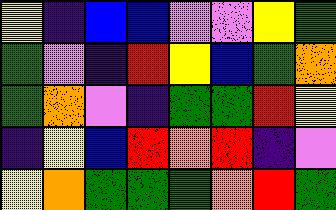[["yellow", "indigo", "blue", "blue", "violet", "violet", "yellow", "green"], ["green", "violet", "indigo", "red", "yellow", "blue", "green", "orange"], ["green", "orange", "violet", "indigo", "green", "green", "red", "yellow"], ["indigo", "yellow", "blue", "red", "orange", "red", "indigo", "violet"], ["yellow", "orange", "green", "green", "green", "orange", "red", "green"]]